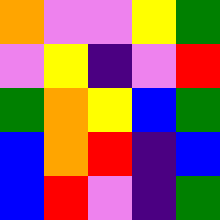[["orange", "violet", "violet", "yellow", "green"], ["violet", "yellow", "indigo", "violet", "red"], ["green", "orange", "yellow", "blue", "green"], ["blue", "orange", "red", "indigo", "blue"], ["blue", "red", "violet", "indigo", "green"]]